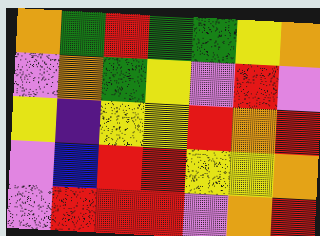[["orange", "green", "red", "green", "green", "yellow", "orange"], ["violet", "orange", "green", "yellow", "violet", "red", "violet"], ["yellow", "indigo", "yellow", "yellow", "red", "orange", "red"], ["violet", "blue", "red", "red", "yellow", "yellow", "orange"], ["violet", "red", "red", "red", "violet", "orange", "red"]]